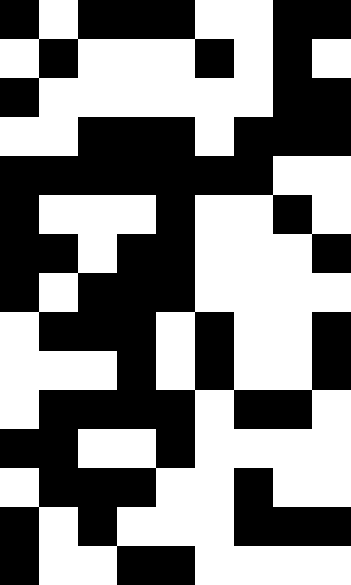[["black", "white", "black", "black", "black", "white", "white", "black", "black"], ["white", "black", "white", "white", "white", "black", "white", "black", "white"], ["black", "white", "white", "white", "white", "white", "white", "black", "black"], ["white", "white", "black", "black", "black", "white", "black", "black", "black"], ["black", "black", "black", "black", "black", "black", "black", "white", "white"], ["black", "white", "white", "white", "black", "white", "white", "black", "white"], ["black", "black", "white", "black", "black", "white", "white", "white", "black"], ["black", "white", "black", "black", "black", "white", "white", "white", "white"], ["white", "black", "black", "black", "white", "black", "white", "white", "black"], ["white", "white", "white", "black", "white", "black", "white", "white", "black"], ["white", "black", "black", "black", "black", "white", "black", "black", "white"], ["black", "black", "white", "white", "black", "white", "white", "white", "white"], ["white", "black", "black", "black", "white", "white", "black", "white", "white"], ["black", "white", "black", "white", "white", "white", "black", "black", "black"], ["black", "white", "white", "black", "black", "white", "white", "white", "white"]]